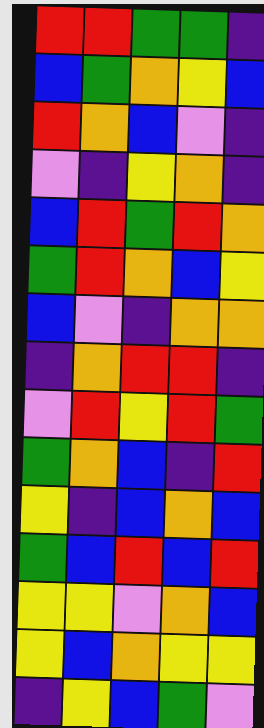[["red", "red", "green", "green", "indigo"], ["blue", "green", "orange", "yellow", "blue"], ["red", "orange", "blue", "violet", "indigo"], ["violet", "indigo", "yellow", "orange", "indigo"], ["blue", "red", "green", "red", "orange"], ["green", "red", "orange", "blue", "yellow"], ["blue", "violet", "indigo", "orange", "orange"], ["indigo", "orange", "red", "red", "indigo"], ["violet", "red", "yellow", "red", "green"], ["green", "orange", "blue", "indigo", "red"], ["yellow", "indigo", "blue", "orange", "blue"], ["green", "blue", "red", "blue", "red"], ["yellow", "yellow", "violet", "orange", "blue"], ["yellow", "blue", "orange", "yellow", "yellow"], ["indigo", "yellow", "blue", "green", "violet"]]